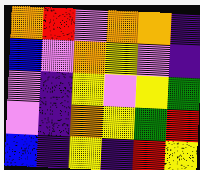[["orange", "red", "violet", "orange", "orange", "indigo"], ["blue", "violet", "orange", "yellow", "violet", "indigo"], ["violet", "indigo", "yellow", "violet", "yellow", "green"], ["violet", "indigo", "orange", "yellow", "green", "red"], ["blue", "indigo", "yellow", "indigo", "red", "yellow"]]